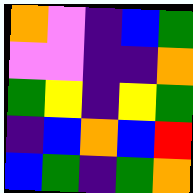[["orange", "violet", "indigo", "blue", "green"], ["violet", "violet", "indigo", "indigo", "orange"], ["green", "yellow", "indigo", "yellow", "green"], ["indigo", "blue", "orange", "blue", "red"], ["blue", "green", "indigo", "green", "orange"]]